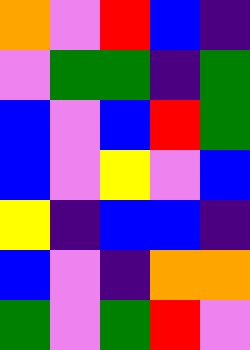[["orange", "violet", "red", "blue", "indigo"], ["violet", "green", "green", "indigo", "green"], ["blue", "violet", "blue", "red", "green"], ["blue", "violet", "yellow", "violet", "blue"], ["yellow", "indigo", "blue", "blue", "indigo"], ["blue", "violet", "indigo", "orange", "orange"], ["green", "violet", "green", "red", "violet"]]